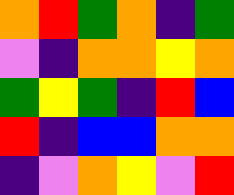[["orange", "red", "green", "orange", "indigo", "green"], ["violet", "indigo", "orange", "orange", "yellow", "orange"], ["green", "yellow", "green", "indigo", "red", "blue"], ["red", "indigo", "blue", "blue", "orange", "orange"], ["indigo", "violet", "orange", "yellow", "violet", "red"]]